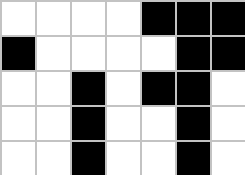[["white", "white", "white", "white", "black", "black", "black"], ["black", "white", "white", "white", "white", "black", "black"], ["white", "white", "black", "white", "black", "black", "white"], ["white", "white", "black", "white", "white", "black", "white"], ["white", "white", "black", "white", "white", "black", "white"]]